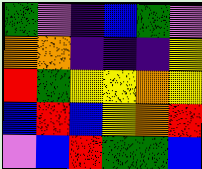[["green", "violet", "indigo", "blue", "green", "violet"], ["orange", "orange", "indigo", "indigo", "indigo", "yellow"], ["red", "green", "yellow", "yellow", "orange", "yellow"], ["blue", "red", "blue", "yellow", "orange", "red"], ["violet", "blue", "red", "green", "green", "blue"]]